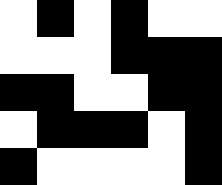[["white", "black", "white", "black", "white", "white"], ["white", "white", "white", "black", "black", "black"], ["black", "black", "white", "white", "black", "black"], ["white", "black", "black", "black", "white", "black"], ["black", "white", "white", "white", "white", "black"]]